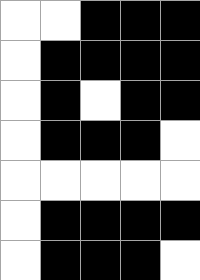[["white", "white", "black", "black", "black"], ["white", "black", "black", "black", "black"], ["white", "black", "white", "black", "black"], ["white", "black", "black", "black", "white"], ["white", "white", "white", "white", "white"], ["white", "black", "black", "black", "black"], ["white", "black", "black", "black", "white"]]